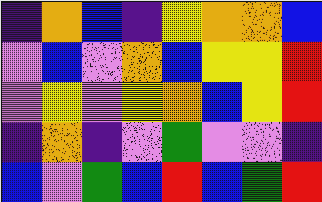[["indigo", "orange", "blue", "indigo", "yellow", "orange", "orange", "blue"], ["violet", "blue", "violet", "orange", "blue", "yellow", "yellow", "red"], ["violet", "yellow", "violet", "yellow", "orange", "blue", "yellow", "red"], ["indigo", "orange", "indigo", "violet", "green", "violet", "violet", "indigo"], ["blue", "violet", "green", "blue", "red", "blue", "green", "red"]]